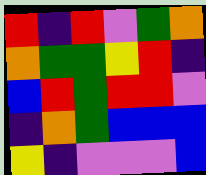[["red", "indigo", "red", "violet", "green", "orange"], ["orange", "green", "green", "yellow", "red", "indigo"], ["blue", "red", "green", "red", "red", "violet"], ["indigo", "orange", "green", "blue", "blue", "blue"], ["yellow", "indigo", "violet", "violet", "violet", "blue"]]